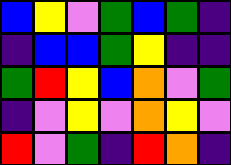[["blue", "yellow", "violet", "green", "blue", "green", "indigo"], ["indigo", "blue", "blue", "green", "yellow", "indigo", "indigo"], ["green", "red", "yellow", "blue", "orange", "violet", "green"], ["indigo", "violet", "yellow", "violet", "orange", "yellow", "violet"], ["red", "violet", "green", "indigo", "red", "orange", "indigo"]]